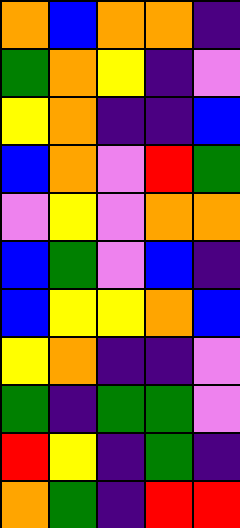[["orange", "blue", "orange", "orange", "indigo"], ["green", "orange", "yellow", "indigo", "violet"], ["yellow", "orange", "indigo", "indigo", "blue"], ["blue", "orange", "violet", "red", "green"], ["violet", "yellow", "violet", "orange", "orange"], ["blue", "green", "violet", "blue", "indigo"], ["blue", "yellow", "yellow", "orange", "blue"], ["yellow", "orange", "indigo", "indigo", "violet"], ["green", "indigo", "green", "green", "violet"], ["red", "yellow", "indigo", "green", "indigo"], ["orange", "green", "indigo", "red", "red"]]